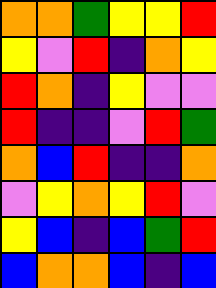[["orange", "orange", "green", "yellow", "yellow", "red"], ["yellow", "violet", "red", "indigo", "orange", "yellow"], ["red", "orange", "indigo", "yellow", "violet", "violet"], ["red", "indigo", "indigo", "violet", "red", "green"], ["orange", "blue", "red", "indigo", "indigo", "orange"], ["violet", "yellow", "orange", "yellow", "red", "violet"], ["yellow", "blue", "indigo", "blue", "green", "red"], ["blue", "orange", "orange", "blue", "indigo", "blue"]]